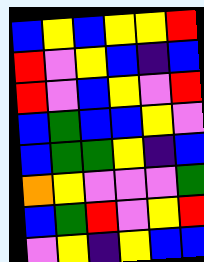[["blue", "yellow", "blue", "yellow", "yellow", "red"], ["red", "violet", "yellow", "blue", "indigo", "blue"], ["red", "violet", "blue", "yellow", "violet", "red"], ["blue", "green", "blue", "blue", "yellow", "violet"], ["blue", "green", "green", "yellow", "indigo", "blue"], ["orange", "yellow", "violet", "violet", "violet", "green"], ["blue", "green", "red", "violet", "yellow", "red"], ["violet", "yellow", "indigo", "yellow", "blue", "blue"]]